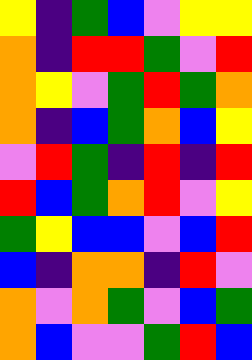[["yellow", "indigo", "green", "blue", "violet", "yellow", "yellow"], ["orange", "indigo", "red", "red", "green", "violet", "red"], ["orange", "yellow", "violet", "green", "red", "green", "orange"], ["orange", "indigo", "blue", "green", "orange", "blue", "yellow"], ["violet", "red", "green", "indigo", "red", "indigo", "red"], ["red", "blue", "green", "orange", "red", "violet", "yellow"], ["green", "yellow", "blue", "blue", "violet", "blue", "red"], ["blue", "indigo", "orange", "orange", "indigo", "red", "violet"], ["orange", "violet", "orange", "green", "violet", "blue", "green"], ["orange", "blue", "violet", "violet", "green", "red", "blue"]]